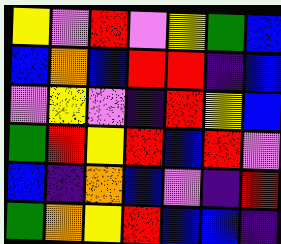[["yellow", "violet", "red", "violet", "yellow", "green", "blue"], ["blue", "orange", "blue", "red", "red", "indigo", "blue"], ["violet", "yellow", "violet", "indigo", "red", "yellow", "blue"], ["green", "red", "yellow", "red", "blue", "red", "violet"], ["blue", "indigo", "orange", "blue", "violet", "indigo", "red"], ["green", "orange", "yellow", "red", "blue", "blue", "indigo"]]